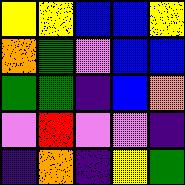[["yellow", "yellow", "blue", "blue", "yellow"], ["orange", "green", "violet", "blue", "blue"], ["green", "green", "indigo", "blue", "orange"], ["violet", "red", "violet", "violet", "indigo"], ["indigo", "orange", "indigo", "yellow", "green"]]